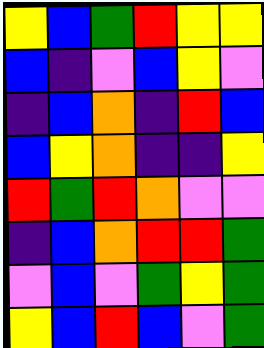[["yellow", "blue", "green", "red", "yellow", "yellow"], ["blue", "indigo", "violet", "blue", "yellow", "violet"], ["indigo", "blue", "orange", "indigo", "red", "blue"], ["blue", "yellow", "orange", "indigo", "indigo", "yellow"], ["red", "green", "red", "orange", "violet", "violet"], ["indigo", "blue", "orange", "red", "red", "green"], ["violet", "blue", "violet", "green", "yellow", "green"], ["yellow", "blue", "red", "blue", "violet", "green"]]